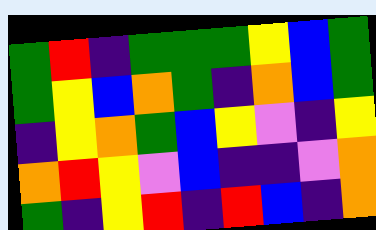[["green", "red", "indigo", "green", "green", "green", "yellow", "blue", "green"], ["green", "yellow", "blue", "orange", "green", "indigo", "orange", "blue", "green"], ["indigo", "yellow", "orange", "green", "blue", "yellow", "violet", "indigo", "yellow"], ["orange", "red", "yellow", "violet", "blue", "indigo", "indigo", "violet", "orange"], ["green", "indigo", "yellow", "red", "indigo", "red", "blue", "indigo", "orange"]]